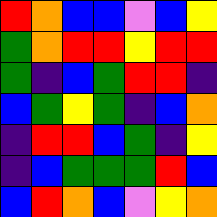[["red", "orange", "blue", "blue", "violet", "blue", "yellow"], ["green", "orange", "red", "red", "yellow", "red", "red"], ["green", "indigo", "blue", "green", "red", "red", "indigo"], ["blue", "green", "yellow", "green", "indigo", "blue", "orange"], ["indigo", "red", "red", "blue", "green", "indigo", "yellow"], ["indigo", "blue", "green", "green", "green", "red", "blue"], ["blue", "red", "orange", "blue", "violet", "yellow", "orange"]]